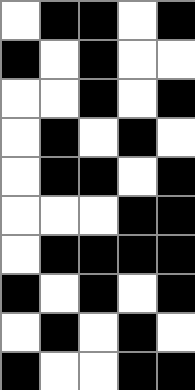[["white", "black", "black", "white", "black"], ["black", "white", "black", "white", "white"], ["white", "white", "black", "white", "black"], ["white", "black", "white", "black", "white"], ["white", "black", "black", "white", "black"], ["white", "white", "white", "black", "black"], ["white", "black", "black", "black", "black"], ["black", "white", "black", "white", "black"], ["white", "black", "white", "black", "white"], ["black", "white", "white", "black", "black"]]